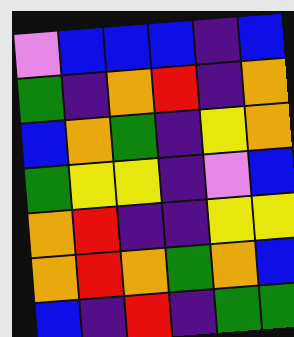[["violet", "blue", "blue", "blue", "indigo", "blue"], ["green", "indigo", "orange", "red", "indigo", "orange"], ["blue", "orange", "green", "indigo", "yellow", "orange"], ["green", "yellow", "yellow", "indigo", "violet", "blue"], ["orange", "red", "indigo", "indigo", "yellow", "yellow"], ["orange", "red", "orange", "green", "orange", "blue"], ["blue", "indigo", "red", "indigo", "green", "green"]]